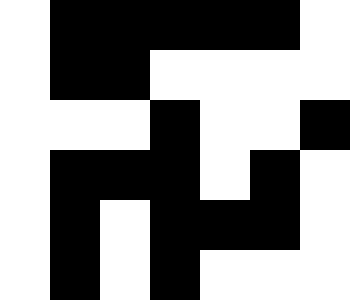[["white", "black", "black", "black", "black", "black", "white"], ["white", "black", "black", "white", "white", "white", "white"], ["white", "white", "white", "black", "white", "white", "black"], ["white", "black", "black", "black", "white", "black", "white"], ["white", "black", "white", "black", "black", "black", "white"], ["white", "black", "white", "black", "white", "white", "white"]]